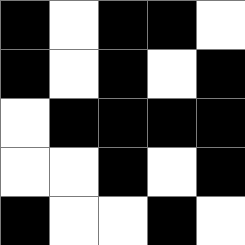[["black", "white", "black", "black", "white"], ["black", "white", "black", "white", "black"], ["white", "black", "black", "black", "black"], ["white", "white", "black", "white", "black"], ["black", "white", "white", "black", "white"]]